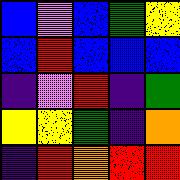[["blue", "violet", "blue", "green", "yellow"], ["blue", "red", "blue", "blue", "blue"], ["indigo", "violet", "red", "indigo", "green"], ["yellow", "yellow", "green", "indigo", "orange"], ["indigo", "red", "orange", "red", "red"]]